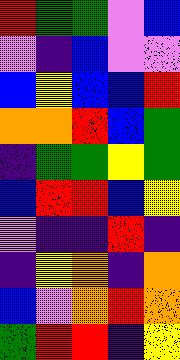[["red", "green", "green", "violet", "blue"], ["violet", "indigo", "blue", "violet", "violet"], ["blue", "yellow", "blue", "blue", "red"], ["orange", "orange", "red", "blue", "green"], ["indigo", "green", "green", "yellow", "green"], ["blue", "red", "red", "blue", "yellow"], ["violet", "indigo", "indigo", "red", "indigo"], ["indigo", "yellow", "orange", "indigo", "orange"], ["blue", "violet", "orange", "red", "orange"], ["green", "red", "red", "indigo", "yellow"]]